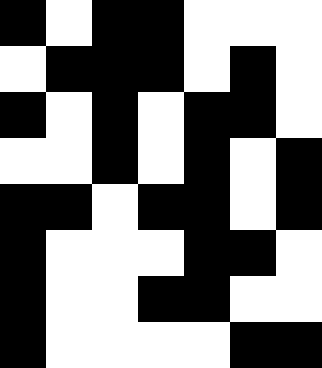[["black", "white", "black", "black", "white", "white", "white"], ["white", "black", "black", "black", "white", "black", "white"], ["black", "white", "black", "white", "black", "black", "white"], ["white", "white", "black", "white", "black", "white", "black"], ["black", "black", "white", "black", "black", "white", "black"], ["black", "white", "white", "white", "black", "black", "white"], ["black", "white", "white", "black", "black", "white", "white"], ["black", "white", "white", "white", "white", "black", "black"]]